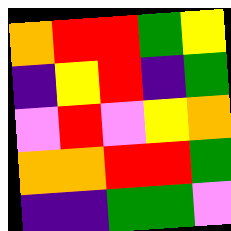[["orange", "red", "red", "green", "yellow"], ["indigo", "yellow", "red", "indigo", "green"], ["violet", "red", "violet", "yellow", "orange"], ["orange", "orange", "red", "red", "green"], ["indigo", "indigo", "green", "green", "violet"]]